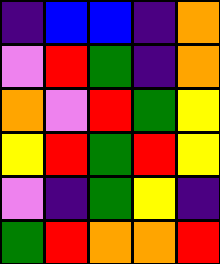[["indigo", "blue", "blue", "indigo", "orange"], ["violet", "red", "green", "indigo", "orange"], ["orange", "violet", "red", "green", "yellow"], ["yellow", "red", "green", "red", "yellow"], ["violet", "indigo", "green", "yellow", "indigo"], ["green", "red", "orange", "orange", "red"]]